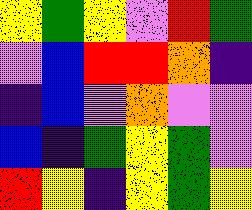[["yellow", "green", "yellow", "violet", "red", "green"], ["violet", "blue", "red", "red", "orange", "indigo"], ["indigo", "blue", "violet", "orange", "violet", "violet"], ["blue", "indigo", "green", "yellow", "green", "violet"], ["red", "yellow", "indigo", "yellow", "green", "yellow"]]